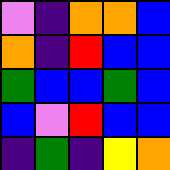[["violet", "indigo", "orange", "orange", "blue"], ["orange", "indigo", "red", "blue", "blue"], ["green", "blue", "blue", "green", "blue"], ["blue", "violet", "red", "blue", "blue"], ["indigo", "green", "indigo", "yellow", "orange"]]